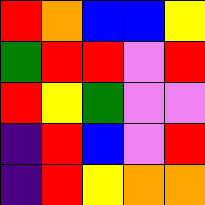[["red", "orange", "blue", "blue", "yellow"], ["green", "red", "red", "violet", "red"], ["red", "yellow", "green", "violet", "violet"], ["indigo", "red", "blue", "violet", "red"], ["indigo", "red", "yellow", "orange", "orange"]]